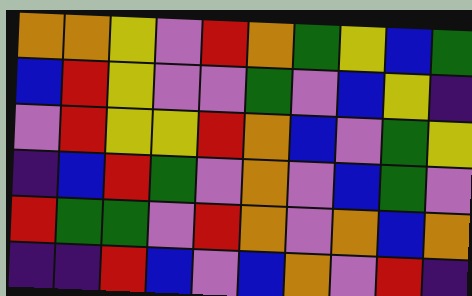[["orange", "orange", "yellow", "violet", "red", "orange", "green", "yellow", "blue", "green"], ["blue", "red", "yellow", "violet", "violet", "green", "violet", "blue", "yellow", "indigo"], ["violet", "red", "yellow", "yellow", "red", "orange", "blue", "violet", "green", "yellow"], ["indigo", "blue", "red", "green", "violet", "orange", "violet", "blue", "green", "violet"], ["red", "green", "green", "violet", "red", "orange", "violet", "orange", "blue", "orange"], ["indigo", "indigo", "red", "blue", "violet", "blue", "orange", "violet", "red", "indigo"]]